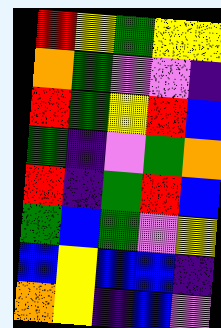[["red", "yellow", "green", "yellow", "yellow"], ["orange", "green", "violet", "violet", "indigo"], ["red", "green", "yellow", "red", "blue"], ["green", "indigo", "violet", "green", "orange"], ["red", "indigo", "green", "red", "blue"], ["green", "blue", "green", "violet", "yellow"], ["blue", "yellow", "blue", "blue", "indigo"], ["orange", "yellow", "indigo", "blue", "violet"]]